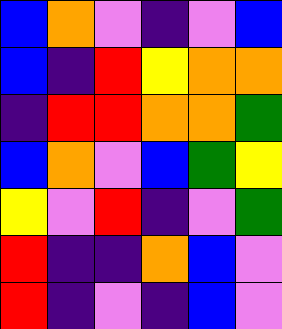[["blue", "orange", "violet", "indigo", "violet", "blue"], ["blue", "indigo", "red", "yellow", "orange", "orange"], ["indigo", "red", "red", "orange", "orange", "green"], ["blue", "orange", "violet", "blue", "green", "yellow"], ["yellow", "violet", "red", "indigo", "violet", "green"], ["red", "indigo", "indigo", "orange", "blue", "violet"], ["red", "indigo", "violet", "indigo", "blue", "violet"]]